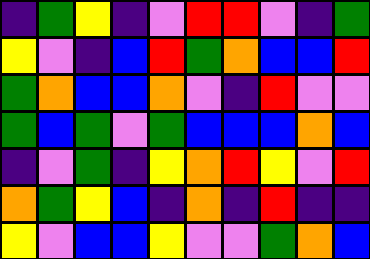[["indigo", "green", "yellow", "indigo", "violet", "red", "red", "violet", "indigo", "green"], ["yellow", "violet", "indigo", "blue", "red", "green", "orange", "blue", "blue", "red"], ["green", "orange", "blue", "blue", "orange", "violet", "indigo", "red", "violet", "violet"], ["green", "blue", "green", "violet", "green", "blue", "blue", "blue", "orange", "blue"], ["indigo", "violet", "green", "indigo", "yellow", "orange", "red", "yellow", "violet", "red"], ["orange", "green", "yellow", "blue", "indigo", "orange", "indigo", "red", "indigo", "indigo"], ["yellow", "violet", "blue", "blue", "yellow", "violet", "violet", "green", "orange", "blue"]]